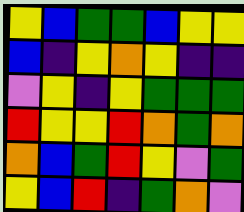[["yellow", "blue", "green", "green", "blue", "yellow", "yellow"], ["blue", "indigo", "yellow", "orange", "yellow", "indigo", "indigo"], ["violet", "yellow", "indigo", "yellow", "green", "green", "green"], ["red", "yellow", "yellow", "red", "orange", "green", "orange"], ["orange", "blue", "green", "red", "yellow", "violet", "green"], ["yellow", "blue", "red", "indigo", "green", "orange", "violet"]]